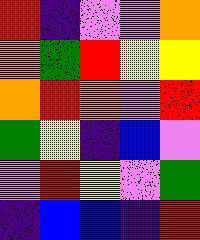[["red", "indigo", "violet", "violet", "orange"], ["orange", "green", "red", "yellow", "yellow"], ["orange", "red", "orange", "violet", "red"], ["green", "yellow", "indigo", "blue", "violet"], ["violet", "red", "yellow", "violet", "green"], ["indigo", "blue", "blue", "indigo", "red"]]